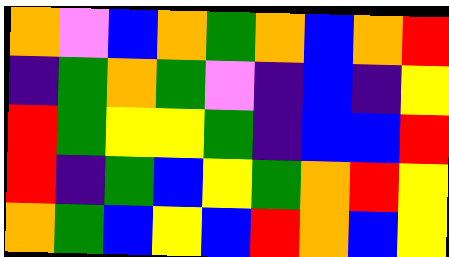[["orange", "violet", "blue", "orange", "green", "orange", "blue", "orange", "red"], ["indigo", "green", "orange", "green", "violet", "indigo", "blue", "indigo", "yellow"], ["red", "green", "yellow", "yellow", "green", "indigo", "blue", "blue", "red"], ["red", "indigo", "green", "blue", "yellow", "green", "orange", "red", "yellow"], ["orange", "green", "blue", "yellow", "blue", "red", "orange", "blue", "yellow"]]